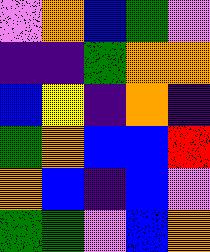[["violet", "orange", "blue", "green", "violet"], ["indigo", "indigo", "green", "orange", "orange"], ["blue", "yellow", "indigo", "orange", "indigo"], ["green", "orange", "blue", "blue", "red"], ["orange", "blue", "indigo", "blue", "violet"], ["green", "green", "violet", "blue", "orange"]]